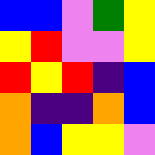[["blue", "blue", "violet", "green", "yellow"], ["yellow", "red", "violet", "violet", "yellow"], ["red", "yellow", "red", "indigo", "blue"], ["orange", "indigo", "indigo", "orange", "blue"], ["orange", "blue", "yellow", "yellow", "violet"]]